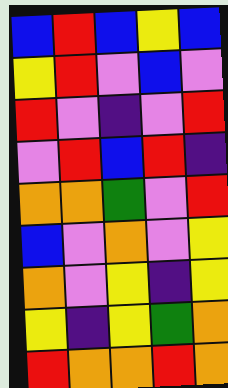[["blue", "red", "blue", "yellow", "blue"], ["yellow", "red", "violet", "blue", "violet"], ["red", "violet", "indigo", "violet", "red"], ["violet", "red", "blue", "red", "indigo"], ["orange", "orange", "green", "violet", "red"], ["blue", "violet", "orange", "violet", "yellow"], ["orange", "violet", "yellow", "indigo", "yellow"], ["yellow", "indigo", "yellow", "green", "orange"], ["red", "orange", "orange", "red", "orange"]]